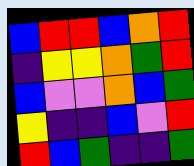[["blue", "red", "red", "blue", "orange", "red"], ["indigo", "yellow", "yellow", "orange", "green", "red"], ["blue", "violet", "violet", "orange", "blue", "green"], ["yellow", "indigo", "indigo", "blue", "violet", "red"], ["red", "blue", "green", "indigo", "indigo", "green"]]